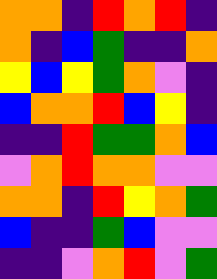[["orange", "orange", "indigo", "red", "orange", "red", "indigo"], ["orange", "indigo", "blue", "green", "indigo", "indigo", "orange"], ["yellow", "blue", "yellow", "green", "orange", "violet", "indigo"], ["blue", "orange", "orange", "red", "blue", "yellow", "indigo"], ["indigo", "indigo", "red", "green", "green", "orange", "blue"], ["violet", "orange", "red", "orange", "orange", "violet", "violet"], ["orange", "orange", "indigo", "red", "yellow", "orange", "green"], ["blue", "indigo", "indigo", "green", "blue", "violet", "violet"], ["indigo", "indigo", "violet", "orange", "red", "violet", "green"]]